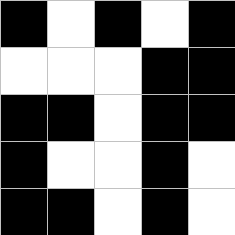[["black", "white", "black", "white", "black"], ["white", "white", "white", "black", "black"], ["black", "black", "white", "black", "black"], ["black", "white", "white", "black", "white"], ["black", "black", "white", "black", "white"]]